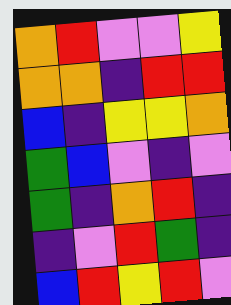[["orange", "red", "violet", "violet", "yellow"], ["orange", "orange", "indigo", "red", "red"], ["blue", "indigo", "yellow", "yellow", "orange"], ["green", "blue", "violet", "indigo", "violet"], ["green", "indigo", "orange", "red", "indigo"], ["indigo", "violet", "red", "green", "indigo"], ["blue", "red", "yellow", "red", "violet"]]